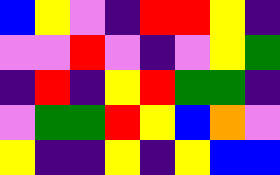[["blue", "yellow", "violet", "indigo", "red", "red", "yellow", "indigo"], ["violet", "violet", "red", "violet", "indigo", "violet", "yellow", "green"], ["indigo", "red", "indigo", "yellow", "red", "green", "green", "indigo"], ["violet", "green", "green", "red", "yellow", "blue", "orange", "violet"], ["yellow", "indigo", "indigo", "yellow", "indigo", "yellow", "blue", "blue"]]